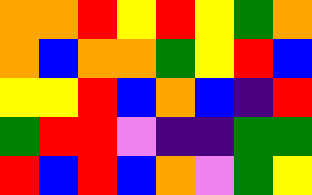[["orange", "orange", "red", "yellow", "red", "yellow", "green", "orange"], ["orange", "blue", "orange", "orange", "green", "yellow", "red", "blue"], ["yellow", "yellow", "red", "blue", "orange", "blue", "indigo", "red"], ["green", "red", "red", "violet", "indigo", "indigo", "green", "green"], ["red", "blue", "red", "blue", "orange", "violet", "green", "yellow"]]